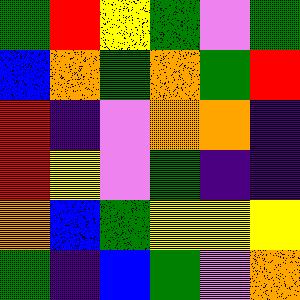[["green", "red", "yellow", "green", "violet", "green"], ["blue", "orange", "green", "orange", "green", "red"], ["red", "indigo", "violet", "orange", "orange", "indigo"], ["red", "yellow", "violet", "green", "indigo", "indigo"], ["orange", "blue", "green", "yellow", "yellow", "yellow"], ["green", "indigo", "blue", "green", "violet", "orange"]]